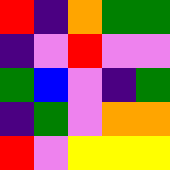[["red", "indigo", "orange", "green", "green"], ["indigo", "violet", "red", "violet", "violet"], ["green", "blue", "violet", "indigo", "green"], ["indigo", "green", "violet", "orange", "orange"], ["red", "violet", "yellow", "yellow", "yellow"]]